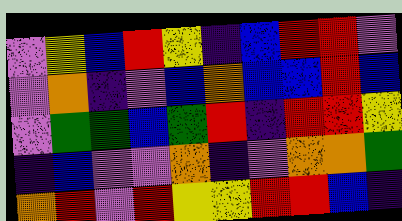[["violet", "yellow", "blue", "red", "yellow", "indigo", "blue", "red", "red", "violet"], ["violet", "orange", "indigo", "violet", "blue", "orange", "blue", "blue", "red", "blue"], ["violet", "green", "green", "blue", "green", "red", "indigo", "red", "red", "yellow"], ["indigo", "blue", "violet", "violet", "orange", "indigo", "violet", "orange", "orange", "green"], ["orange", "red", "violet", "red", "yellow", "yellow", "red", "red", "blue", "indigo"]]